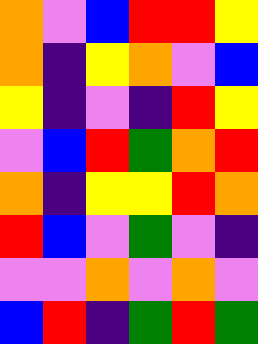[["orange", "violet", "blue", "red", "red", "yellow"], ["orange", "indigo", "yellow", "orange", "violet", "blue"], ["yellow", "indigo", "violet", "indigo", "red", "yellow"], ["violet", "blue", "red", "green", "orange", "red"], ["orange", "indigo", "yellow", "yellow", "red", "orange"], ["red", "blue", "violet", "green", "violet", "indigo"], ["violet", "violet", "orange", "violet", "orange", "violet"], ["blue", "red", "indigo", "green", "red", "green"]]